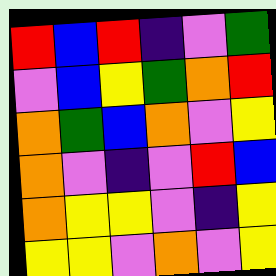[["red", "blue", "red", "indigo", "violet", "green"], ["violet", "blue", "yellow", "green", "orange", "red"], ["orange", "green", "blue", "orange", "violet", "yellow"], ["orange", "violet", "indigo", "violet", "red", "blue"], ["orange", "yellow", "yellow", "violet", "indigo", "yellow"], ["yellow", "yellow", "violet", "orange", "violet", "yellow"]]